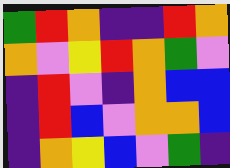[["green", "red", "orange", "indigo", "indigo", "red", "orange"], ["orange", "violet", "yellow", "red", "orange", "green", "violet"], ["indigo", "red", "violet", "indigo", "orange", "blue", "blue"], ["indigo", "red", "blue", "violet", "orange", "orange", "blue"], ["indigo", "orange", "yellow", "blue", "violet", "green", "indigo"]]